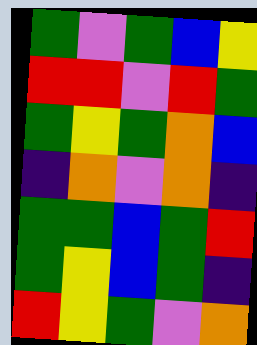[["green", "violet", "green", "blue", "yellow"], ["red", "red", "violet", "red", "green"], ["green", "yellow", "green", "orange", "blue"], ["indigo", "orange", "violet", "orange", "indigo"], ["green", "green", "blue", "green", "red"], ["green", "yellow", "blue", "green", "indigo"], ["red", "yellow", "green", "violet", "orange"]]